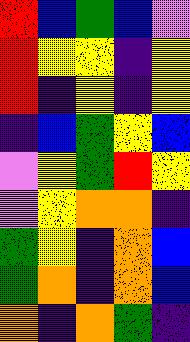[["red", "blue", "green", "blue", "violet"], ["red", "yellow", "yellow", "indigo", "yellow"], ["red", "indigo", "yellow", "indigo", "yellow"], ["indigo", "blue", "green", "yellow", "blue"], ["violet", "yellow", "green", "red", "yellow"], ["violet", "yellow", "orange", "orange", "indigo"], ["green", "yellow", "indigo", "orange", "blue"], ["green", "orange", "indigo", "orange", "blue"], ["orange", "indigo", "orange", "green", "indigo"]]